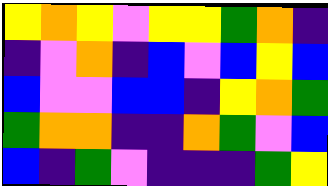[["yellow", "orange", "yellow", "violet", "yellow", "yellow", "green", "orange", "indigo"], ["indigo", "violet", "orange", "indigo", "blue", "violet", "blue", "yellow", "blue"], ["blue", "violet", "violet", "blue", "blue", "indigo", "yellow", "orange", "green"], ["green", "orange", "orange", "indigo", "indigo", "orange", "green", "violet", "blue"], ["blue", "indigo", "green", "violet", "indigo", "indigo", "indigo", "green", "yellow"]]